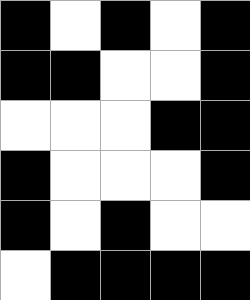[["black", "white", "black", "white", "black"], ["black", "black", "white", "white", "black"], ["white", "white", "white", "black", "black"], ["black", "white", "white", "white", "black"], ["black", "white", "black", "white", "white"], ["white", "black", "black", "black", "black"]]